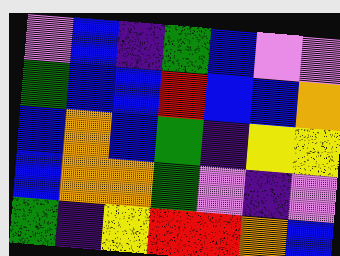[["violet", "blue", "indigo", "green", "blue", "violet", "violet"], ["green", "blue", "blue", "red", "blue", "blue", "orange"], ["blue", "orange", "blue", "green", "indigo", "yellow", "yellow"], ["blue", "orange", "orange", "green", "violet", "indigo", "violet"], ["green", "indigo", "yellow", "red", "red", "orange", "blue"]]